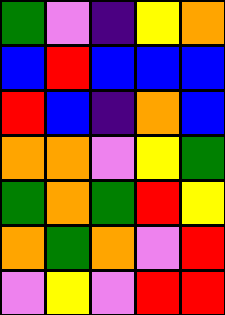[["green", "violet", "indigo", "yellow", "orange"], ["blue", "red", "blue", "blue", "blue"], ["red", "blue", "indigo", "orange", "blue"], ["orange", "orange", "violet", "yellow", "green"], ["green", "orange", "green", "red", "yellow"], ["orange", "green", "orange", "violet", "red"], ["violet", "yellow", "violet", "red", "red"]]